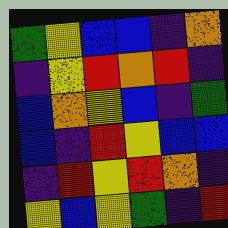[["green", "yellow", "blue", "blue", "indigo", "orange"], ["indigo", "yellow", "red", "orange", "red", "indigo"], ["blue", "orange", "yellow", "blue", "indigo", "green"], ["blue", "indigo", "red", "yellow", "blue", "blue"], ["indigo", "red", "yellow", "red", "orange", "indigo"], ["yellow", "blue", "yellow", "green", "indigo", "red"]]